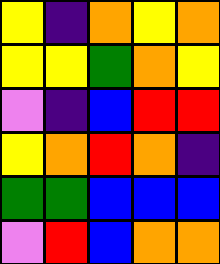[["yellow", "indigo", "orange", "yellow", "orange"], ["yellow", "yellow", "green", "orange", "yellow"], ["violet", "indigo", "blue", "red", "red"], ["yellow", "orange", "red", "orange", "indigo"], ["green", "green", "blue", "blue", "blue"], ["violet", "red", "blue", "orange", "orange"]]